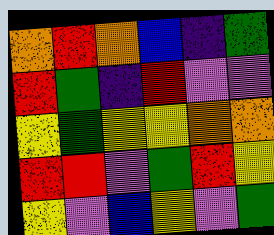[["orange", "red", "orange", "blue", "indigo", "green"], ["red", "green", "indigo", "red", "violet", "violet"], ["yellow", "green", "yellow", "yellow", "orange", "orange"], ["red", "red", "violet", "green", "red", "yellow"], ["yellow", "violet", "blue", "yellow", "violet", "green"]]